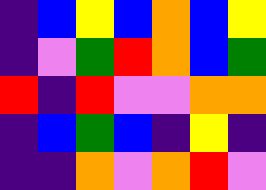[["indigo", "blue", "yellow", "blue", "orange", "blue", "yellow"], ["indigo", "violet", "green", "red", "orange", "blue", "green"], ["red", "indigo", "red", "violet", "violet", "orange", "orange"], ["indigo", "blue", "green", "blue", "indigo", "yellow", "indigo"], ["indigo", "indigo", "orange", "violet", "orange", "red", "violet"]]